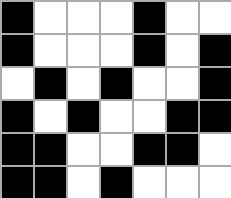[["black", "white", "white", "white", "black", "white", "white"], ["black", "white", "white", "white", "black", "white", "black"], ["white", "black", "white", "black", "white", "white", "black"], ["black", "white", "black", "white", "white", "black", "black"], ["black", "black", "white", "white", "black", "black", "white"], ["black", "black", "white", "black", "white", "white", "white"]]